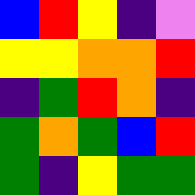[["blue", "red", "yellow", "indigo", "violet"], ["yellow", "yellow", "orange", "orange", "red"], ["indigo", "green", "red", "orange", "indigo"], ["green", "orange", "green", "blue", "red"], ["green", "indigo", "yellow", "green", "green"]]